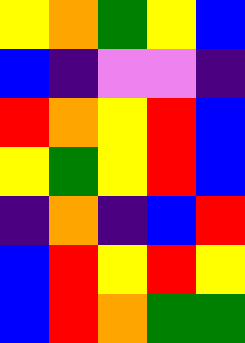[["yellow", "orange", "green", "yellow", "blue"], ["blue", "indigo", "violet", "violet", "indigo"], ["red", "orange", "yellow", "red", "blue"], ["yellow", "green", "yellow", "red", "blue"], ["indigo", "orange", "indigo", "blue", "red"], ["blue", "red", "yellow", "red", "yellow"], ["blue", "red", "orange", "green", "green"]]